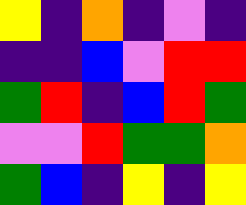[["yellow", "indigo", "orange", "indigo", "violet", "indigo"], ["indigo", "indigo", "blue", "violet", "red", "red"], ["green", "red", "indigo", "blue", "red", "green"], ["violet", "violet", "red", "green", "green", "orange"], ["green", "blue", "indigo", "yellow", "indigo", "yellow"]]